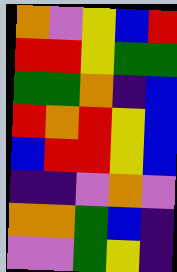[["orange", "violet", "yellow", "blue", "red"], ["red", "red", "yellow", "green", "green"], ["green", "green", "orange", "indigo", "blue"], ["red", "orange", "red", "yellow", "blue"], ["blue", "red", "red", "yellow", "blue"], ["indigo", "indigo", "violet", "orange", "violet"], ["orange", "orange", "green", "blue", "indigo"], ["violet", "violet", "green", "yellow", "indigo"]]